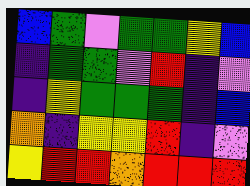[["blue", "green", "violet", "green", "green", "yellow", "blue"], ["indigo", "green", "green", "violet", "red", "indigo", "violet"], ["indigo", "yellow", "green", "green", "green", "indigo", "blue"], ["orange", "indigo", "yellow", "yellow", "red", "indigo", "violet"], ["yellow", "red", "red", "orange", "red", "red", "red"]]